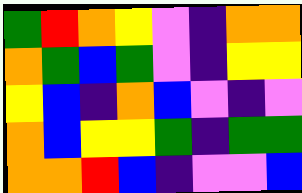[["green", "red", "orange", "yellow", "violet", "indigo", "orange", "orange"], ["orange", "green", "blue", "green", "violet", "indigo", "yellow", "yellow"], ["yellow", "blue", "indigo", "orange", "blue", "violet", "indigo", "violet"], ["orange", "blue", "yellow", "yellow", "green", "indigo", "green", "green"], ["orange", "orange", "red", "blue", "indigo", "violet", "violet", "blue"]]